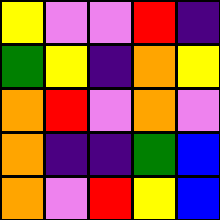[["yellow", "violet", "violet", "red", "indigo"], ["green", "yellow", "indigo", "orange", "yellow"], ["orange", "red", "violet", "orange", "violet"], ["orange", "indigo", "indigo", "green", "blue"], ["orange", "violet", "red", "yellow", "blue"]]